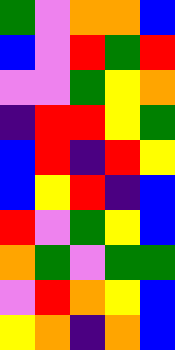[["green", "violet", "orange", "orange", "blue"], ["blue", "violet", "red", "green", "red"], ["violet", "violet", "green", "yellow", "orange"], ["indigo", "red", "red", "yellow", "green"], ["blue", "red", "indigo", "red", "yellow"], ["blue", "yellow", "red", "indigo", "blue"], ["red", "violet", "green", "yellow", "blue"], ["orange", "green", "violet", "green", "green"], ["violet", "red", "orange", "yellow", "blue"], ["yellow", "orange", "indigo", "orange", "blue"]]